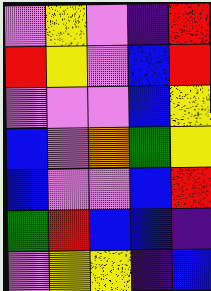[["violet", "yellow", "violet", "indigo", "red"], ["red", "yellow", "violet", "blue", "red"], ["violet", "violet", "violet", "blue", "yellow"], ["blue", "violet", "orange", "green", "yellow"], ["blue", "violet", "violet", "blue", "red"], ["green", "red", "blue", "blue", "indigo"], ["violet", "yellow", "yellow", "indigo", "blue"]]